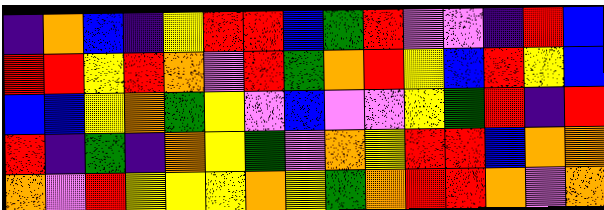[["indigo", "orange", "blue", "indigo", "yellow", "red", "red", "blue", "green", "red", "violet", "violet", "indigo", "red", "blue"], ["red", "red", "yellow", "red", "orange", "violet", "red", "green", "orange", "red", "yellow", "blue", "red", "yellow", "blue"], ["blue", "blue", "yellow", "orange", "green", "yellow", "violet", "blue", "violet", "violet", "yellow", "green", "red", "indigo", "red"], ["red", "indigo", "green", "indigo", "orange", "yellow", "green", "violet", "orange", "yellow", "red", "red", "blue", "orange", "orange"], ["orange", "violet", "red", "yellow", "yellow", "yellow", "orange", "yellow", "green", "orange", "red", "red", "orange", "violet", "orange"]]